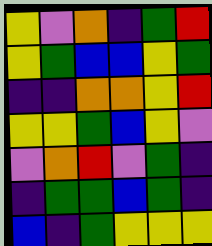[["yellow", "violet", "orange", "indigo", "green", "red"], ["yellow", "green", "blue", "blue", "yellow", "green"], ["indigo", "indigo", "orange", "orange", "yellow", "red"], ["yellow", "yellow", "green", "blue", "yellow", "violet"], ["violet", "orange", "red", "violet", "green", "indigo"], ["indigo", "green", "green", "blue", "green", "indigo"], ["blue", "indigo", "green", "yellow", "yellow", "yellow"]]